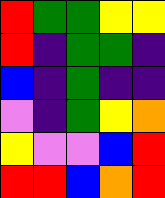[["red", "green", "green", "yellow", "yellow"], ["red", "indigo", "green", "green", "indigo"], ["blue", "indigo", "green", "indigo", "indigo"], ["violet", "indigo", "green", "yellow", "orange"], ["yellow", "violet", "violet", "blue", "red"], ["red", "red", "blue", "orange", "red"]]